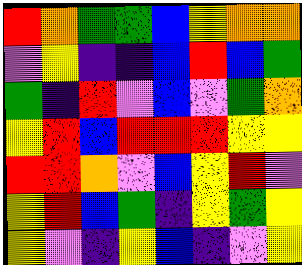[["red", "orange", "green", "green", "blue", "yellow", "orange", "orange"], ["violet", "yellow", "indigo", "indigo", "blue", "red", "blue", "green"], ["green", "indigo", "red", "violet", "blue", "violet", "green", "orange"], ["yellow", "red", "blue", "red", "red", "red", "yellow", "yellow"], ["red", "red", "orange", "violet", "blue", "yellow", "red", "violet"], ["yellow", "red", "blue", "green", "indigo", "yellow", "green", "yellow"], ["yellow", "violet", "indigo", "yellow", "blue", "indigo", "violet", "yellow"]]